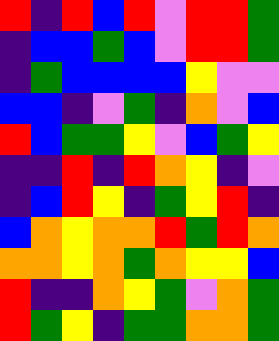[["red", "indigo", "red", "blue", "red", "violet", "red", "red", "green"], ["indigo", "blue", "blue", "green", "blue", "violet", "red", "red", "green"], ["indigo", "green", "blue", "blue", "blue", "blue", "yellow", "violet", "violet"], ["blue", "blue", "indigo", "violet", "green", "indigo", "orange", "violet", "blue"], ["red", "blue", "green", "green", "yellow", "violet", "blue", "green", "yellow"], ["indigo", "indigo", "red", "indigo", "red", "orange", "yellow", "indigo", "violet"], ["indigo", "blue", "red", "yellow", "indigo", "green", "yellow", "red", "indigo"], ["blue", "orange", "yellow", "orange", "orange", "red", "green", "red", "orange"], ["orange", "orange", "yellow", "orange", "green", "orange", "yellow", "yellow", "blue"], ["red", "indigo", "indigo", "orange", "yellow", "green", "violet", "orange", "green"], ["red", "green", "yellow", "indigo", "green", "green", "orange", "orange", "green"]]